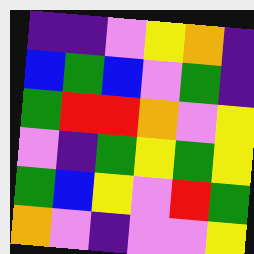[["indigo", "indigo", "violet", "yellow", "orange", "indigo"], ["blue", "green", "blue", "violet", "green", "indigo"], ["green", "red", "red", "orange", "violet", "yellow"], ["violet", "indigo", "green", "yellow", "green", "yellow"], ["green", "blue", "yellow", "violet", "red", "green"], ["orange", "violet", "indigo", "violet", "violet", "yellow"]]